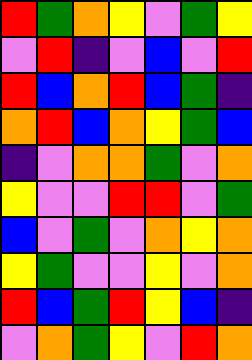[["red", "green", "orange", "yellow", "violet", "green", "yellow"], ["violet", "red", "indigo", "violet", "blue", "violet", "red"], ["red", "blue", "orange", "red", "blue", "green", "indigo"], ["orange", "red", "blue", "orange", "yellow", "green", "blue"], ["indigo", "violet", "orange", "orange", "green", "violet", "orange"], ["yellow", "violet", "violet", "red", "red", "violet", "green"], ["blue", "violet", "green", "violet", "orange", "yellow", "orange"], ["yellow", "green", "violet", "violet", "yellow", "violet", "orange"], ["red", "blue", "green", "red", "yellow", "blue", "indigo"], ["violet", "orange", "green", "yellow", "violet", "red", "orange"]]